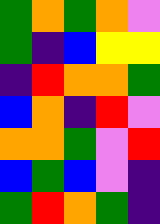[["green", "orange", "green", "orange", "violet"], ["green", "indigo", "blue", "yellow", "yellow"], ["indigo", "red", "orange", "orange", "green"], ["blue", "orange", "indigo", "red", "violet"], ["orange", "orange", "green", "violet", "red"], ["blue", "green", "blue", "violet", "indigo"], ["green", "red", "orange", "green", "indigo"]]